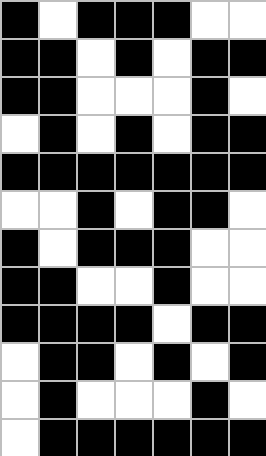[["black", "white", "black", "black", "black", "white", "white"], ["black", "black", "white", "black", "white", "black", "black"], ["black", "black", "white", "white", "white", "black", "white"], ["white", "black", "white", "black", "white", "black", "black"], ["black", "black", "black", "black", "black", "black", "black"], ["white", "white", "black", "white", "black", "black", "white"], ["black", "white", "black", "black", "black", "white", "white"], ["black", "black", "white", "white", "black", "white", "white"], ["black", "black", "black", "black", "white", "black", "black"], ["white", "black", "black", "white", "black", "white", "black"], ["white", "black", "white", "white", "white", "black", "white"], ["white", "black", "black", "black", "black", "black", "black"]]